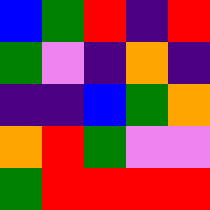[["blue", "green", "red", "indigo", "red"], ["green", "violet", "indigo", "orange", "indigo"], ["indigo", "indigo", "blue", "green", "orange"], ["orange", "red", "green", "violet", "violet"], ["green", "red", "red", "red", "red"]]